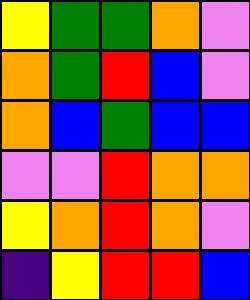[["yellow", "green", "green", "orange", "violet"], ["orange", "green", "red", "blue", "violet"], ["orange", "blue", "green", "blue", "blue"], ["violet", "violet", "red", "orange", "orange"], ["yellow", "orange", "red", "orange", "violet"], ["indigo", "yellow", "red", "red", "blue"]]